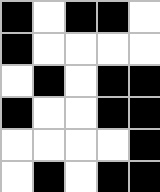[["black", "white", "black", "black", "white"], ["black", "white", "white", "white", "white"], ["white", "black", "white", "black", "black"], ["black", "white", "white", "black", "black"], ["white", "white", "white", "white", "black"], ["white", "black", "white", "black", "black"]]